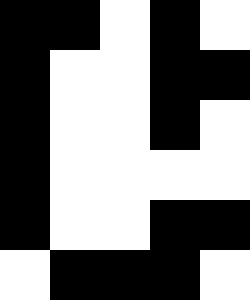[["black", "black", "white", "black", "white"], ["black", "white", "white", "black", "black"], ["black", "white", "white", "black", "white"], ["black", "white", "white", "white", "white"], ["black", "white", "white", "black", "black"], ["white", "black", "black", "black", "white"]]